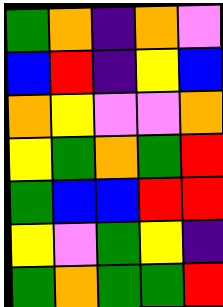[["green", "orange", "indigo", "orange", "violet"], ["blue", "red", "indigo", "yellow", "blue"], ["orange", "yellow", "violet", "violet", "orange"], ["yellow", "green", "orange", "green", "red"], ["green", "blue", "blue", "red", "red"], ["yellow", "violet", "green", "yellow", "indigo"], ["green", "orange", "green", "green", "red"]]